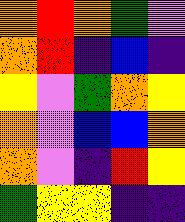[["orange", "red", "orange", "green", "violet"], ["orange", "red", "indigo", "blue", "indigo"], ["yellow", "violet", "green", "orange", "yellow"], ["orange", "violet", "blue", "blue", "orange"], ["orange", "violet", "indigo", "red", "yellow"], ["green", "yellow", "yellow", "indigo", "indigo"]]